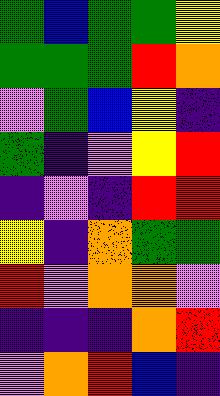[["green", "blue", "green", "green", "yellow"], ["green", "green", "green", "red", "orange"], ["violet", "green", "blue", "yellow", "indigo"], ["green", "indigo", "violet", "yellow", "red"], ["indigo", "violet", "indigo", "red", "red"], ["yellow", "indigo", "orange", "green", "green"], ["red", "violet", "orange", "orange", "violet"], ["indigo", "indigo", "indigo", "orange", "red"], ["violet", "orange", "red", "blue", "indigo"]]